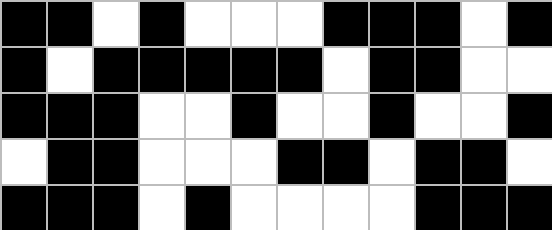[["black", "black", "white", "black", "white", "white", "white", "black", "black", "black", "white", "black"], ["black", "white", "black", "black", "black", "black", "black", "white", "black", "black", "white", "white"], ["black", "black", "black", "white", "white", "black", "white", "white", "black", "white", "white", "black"], ["white", "black", "black", "white", "white", "white", "black", "black", "white", "black", "black", "white"], ["black", "black", "black", "white", "black", "white", "white", "white", "white", "black", "black", "black"]]